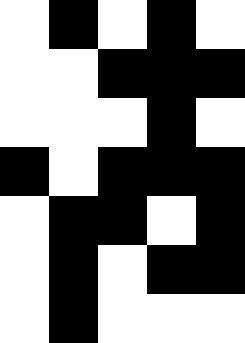[["white", "black", "white", "black", "white"], ["white", "white", "black", "black", "black"], ["white", "white", "white", "black", "white"], ["black", "white", "black", "black", "black"], ["white", "black", "black", "white", "black"], ["white", "black", "white", "black", "black"], ["white", "black", "white", "white", "white"]]